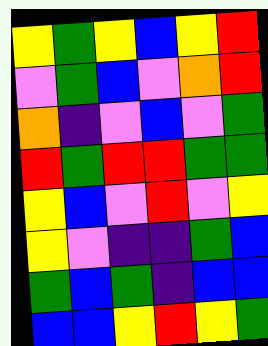[["yellow", "green", "yellow", "blue", "yellow", "red"], ["violet", "green", "blue", "violet", "orange", "red"], ["orange", "indigo", "violet", "blue", "violet", "green"], ["red", "green", "red", "red", "green", "green"], ["yellow", "blue", "violet", "red", "violet", "yellow"], ["yellow", "violet", "indigo", "indigo", "green", "blue"], ["green", "blue", "green", "indigo", "blue", "blue"], ["blue", "blue", "yellow", "red", "yellow", "green"]]